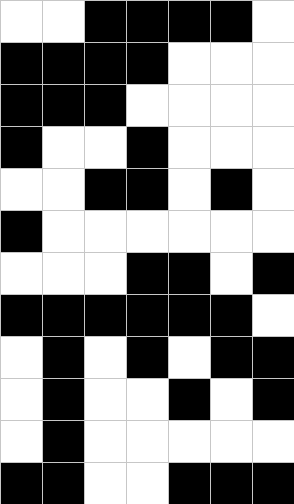[["white", "white", "black", "black", "black", "black", "white"], ["black", "black", "black", "black", "white", "white", "white"], ["black", "black", "black", "white", "white", "white", "white"], ["black", "white", "white", "black", "white", "white", "white"], ["white", "white", "black", "black", "white", "black", "white"], ["black", "white", "white", "white", "white", "white", "white"], ["white", "white", "white", "black", "black", "white", "black"], ["black", "black", "black", "black", "black", "black", "white"], ["white", "black", "white", "black", "white", "black", "black"], ["white", "black", "white", "white", "black", "white", "black"], ["white", "black", "white", "white", "white", "white", "white"], ["black", "black", "white", "white", "black", "black", "black"]]